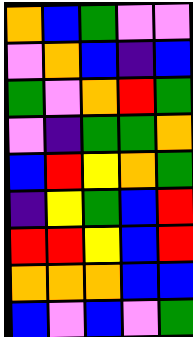[["orange", "blue", "green", "violet", "violet"], ["violet", "orange", "blue", "indigo", "blue"], ["green", "violet", "orange", "red", "green"], ["violet", "indigo", "green", "green", "orange"], ["blue", "red", "yellow", "orange", "green"], ["indigo", "yellow", "green", "blue", "red"], ["red", "red", "yellow", "blue", "red"], ["orange", "orange", "orange", "blue", "blue"], ["blue", "violet", "blue", "violet", "green"]]